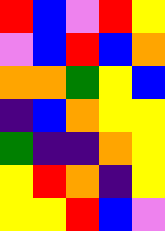[["red", "blue", "violet", "red", "yellow"], ["violet", "blue", "red", "blue", "orange"], ["orange", "orange", "green", "yellow", "blue"], ["indigo", "blue", "orange", "yellow", "yellow"], ["green", "indigo", "indigo", "orange", "yellow"], ["yellow", "red", "orange", "indigo", "yellow"], ["yellow", "yellow", "red", "blue", "violet"]]